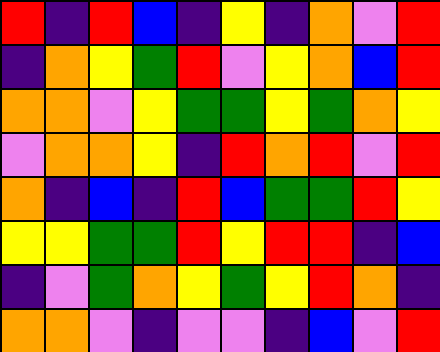[["red", "indigo", "red", "blue", "indigo", "yellow", "indigo", "orange", "violet", "red"], ["indigo", "orange", "yellow", "green", "red", "violet", "yellow", "orange", "blue", "red"], ["orange", "orange", "violet", "yellow", "green", "green", "yellow", "green", "orange", "yellow"], ["violet", "orange", "orange", "yellow", "indigo", "red", "orange", "red", "violet", "red"], ["orange", "indigo", "blue", "indigo", "red", "blue", "green", "green", "red", "yellow"], ["yellow", "yellow", "green", "green", "red", "yellow", "red", "red", "indigo", "blue"], ["indigo", "violet", "green", "orange", "yellow", "green", "yellow", "red", "orange", "indigo"], ["orange", "orange", "violet", "indigo", "violet", "violet", "indigo", "blue", "violet", "red"]]